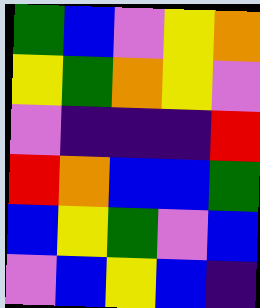[["green", "blue", "violet", "yellow", "orange"], ["yellow", "green", "orange", "yellow", "violet"], ["violet", "indigo", "indigo", "indigo", "red"], ["red", "orange", "blue", "blue", "green"], ["blue", "yellow", "green", "violet", "blue"], ["violet", "blue", "yellow", "blue", "indigo"]]